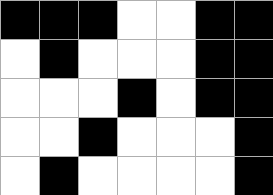[["black", "black", "black", "white", "white", "black", "black"], ["white", "black", "white", "white", "white", "black", "black"], ["white", "white", "white", "black", "white", "black", "black"], ["white", "white", "black", "white", "white", "white", "black"], ["white", "black", "white", "white", "white", "white", "black"]]